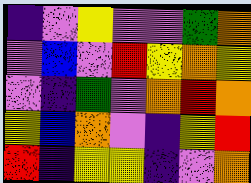[["indigo", "violet", "yellow", "violet", "violet", "green", "orange"], ["violet", "blue", "violet", "red", "yellow", "orange", "yellow"], ["violet", "indigo", "green", "violet", "orange", "red", "orange"], ["yellow", "blue", "orange", "violet", "indigo", "yellow", "red"], ["red", "indigo", "yellow", "yellow", "indigo", "violet", "orange"]]